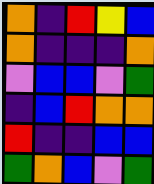[["orange", "indigo", "red", "yellow", "blue"], ["orange", "indigo", "indigo", "indigo", "orange"], ["violet", "blue", "blue", "violet", "green"], ["indigo", "blue", "red", "orange", "orange"], ["red", "indigo", "indigo", "blue", "blue"], ["green", "orange", "blue", "violet", "green"]]